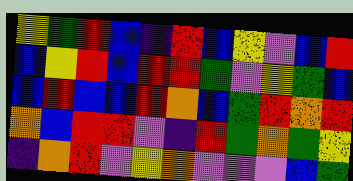[["yellow", "green", "red", "blue", "indigo", "red", "blue", "yellow", "violet", "blue", "red"], ["blue", "yellow", "red", "blue", "red", "red", "green", "violet", "yellow", "green", "blue"], ["blue", "red", "blue", "blue", "red", "orange", "blue", "green", "red", "orange", "red"], ["orange", "blue", "red", "red", "violet", "indigo", "red", "green", "orange", "green", "yellow"], ["indigo", "orange", "red", "violet", "yellow", "orange", "violet", "violet", "violet", "blue", "green"]]